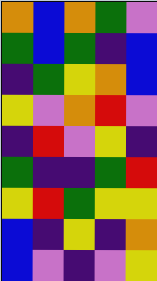[["orange", "blue", "orange", "green", "violet"], ["green", "blue", "green", "indigo", "blue"], ["indigo", "green", "yellow", "orange", "blue"], ["yellow", "violet", "orange", "red", "violet"], ["indigo", "red", "violet", "yellow", "indigo"], ["green", "indigo", "indigo", "green", "red"], ["yellow", "red", "green", "yellow", "yellow"], ["blue", "indigo", "yellow", "indigo", "orange"], ["blue", "violet", "indigo", "violet", "yellow"]]